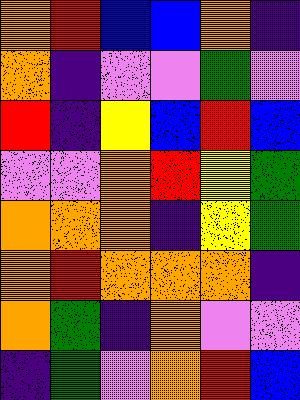[["orange", "red", "blue", "blue", "orange", "indigo"], ["orange", "indigo", "violet", "violet", "green", "violet"], ["red", "indigo", "yellow", "blue", "red", "blue"], ["violet", "violet", "orange", "red", "yellow", "green"], ["orange", "orange", "orange", "indigo", "yellow", "green"], ["orange", "red", "orange", "orange", "orange", "indigo"], ["orange", "green", "indigo", "orange", "violet", "violet"], ["indigo", "green", "violet", "orange", "red", "blue"]]